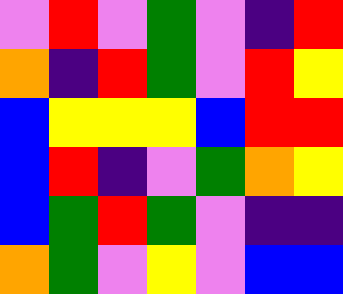[["violet", "red", "violet", "green", "violet", "indigo", "red"], ["orange", "indigo", "red", "green", "violet", "red", "yellow"], ["blue", "yellow", "yellow", "yellow", "blue", "red", "red"], ["blue", "red", "indigo", "violet", "green", "orange", "yellow"], ["blue", "green", "red", "green", "violet", "indigo", "indigo"], ["orange", "green", "violet", "yellow", "violet", "blue", "blue"]]